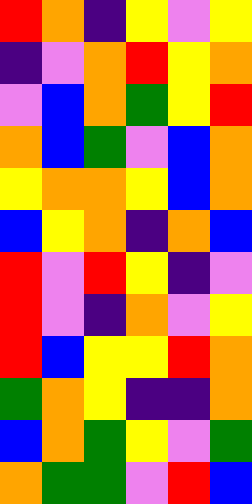[["red", "orange", "indigo", "yellow", "violet", "yellow"], ["indigo", "violet", "orange", "red", "yellow", "orange"], ["violet", "blue", "orange", "green", "yellow", "red"], ["orange", "blue", "green", "violet", "blue", "orange"], ["yellow", "orange", "orange", "yellow", "blue", "orange"], ["blue", "yellow", "orange", "indigo", "orange", "blue"], ["red", "violet", "red", "yellow", "indigo", "violet"], ["red", "violet", "indigo", "orange", "violet", "yellow"], ["red", "blue", "yellow", "yellow", "red", "orange"], ["green", "orange", "yellow", "indigo", "indigo", "orange"], ["blue", "orange", "green", "yellow", "violet", "green"], ["orange", "green", "green", "violet", "red", "blue"]]